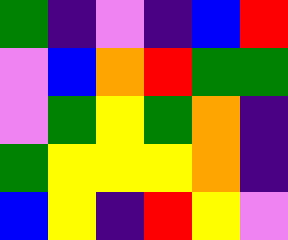[["green", "indigo", "violet", "indigo", "blue", "red"], ["violet", "blue", "orange", "red", "green", "green"], ["violet", "green", "yellow", "green", "orange", "indigo"], ["green", "yellow", "yellow", "yellow", "orange", "indigo"], ["blue", "yellow", "indigo", "red", "yellow", "violet"]]